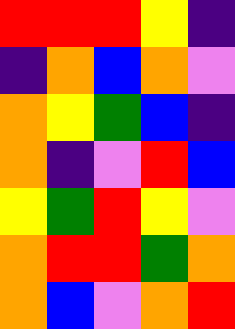[["red", "red", "red", "yellow", "indigo"], ["indigo", "orange", "blue", "orange", "violet"], ["orange", "yellow", "green", "blue", "indigo"], ["orange", "indigo", "violet", "red", "blue"], ["yellow", "green", "red", "yellow", "violet"], ["orange", "red", "red", "green", "orange"], ["orange", "blue", "violet", "orange", "red"]]